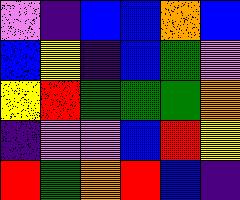[["violet", "indigo", "blue", "blue", "orange", "blue"], ["blue", "yellow", "indigo", "blue", "green", "violet"], ["yellow", "red", "green", "green", "green", "orange"], ["indigo", "violet", "violet", "blue", "red", "yellow"], ["red", "green", "orange", "red", "blue", "indigo"]]